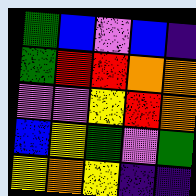[["green", "blue", "violet", "blue", "indigo"], ["green", "red", "red", "orange", "orange"], ["violet", "violet", "yellow", "red", "orange"], ["blue", "yellow", "green", "violet", "green"], ["yellow", "orange", "yellow", "indigo", "indigo"]]